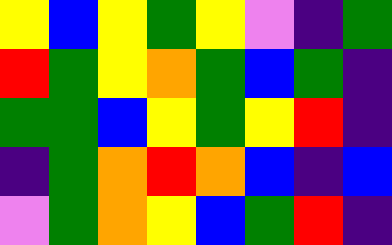[["yellow", "blue", "yellow", "green", "yellow", "violet", "indigo", "green"], ["red", "green", "yellow", "orange", "green", "blue", "green", "indigo"], ["green", "green", "blue", "yellow", "green", "yellow", "red", "indigo"], ["indigo", "green", "orange", "red", "orange", "blue", "indigo", "blue"], ["violet", "green", "orange", "yellow", "blue", "green", "red", "indigo"]]